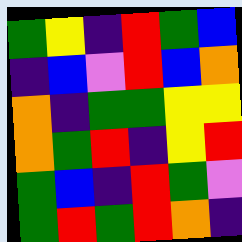[["green", "yellow", "indigo", "red", "green", "blue"], ["indigo", "blue", "violet", "red", "blue", "orange"], ["orange", "indigo", "green", "green", "yellow", "yellow"], ["orange", "green", "red", "indigo", "yellow", "red"], ["green", "blue", "indigo", "red", "green", "violet"], ["green", "red", "green", "red", "orange", "indigo"]]